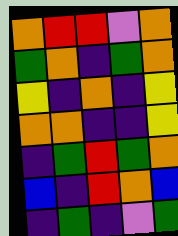[["orange", "red", "red", "violet", "orange"], ["green", "orange", "indigo", "green", "orange"], ["yellow", "indigo", "orange", "indigo", "yellow"], ["orange", "orange", "indigo", "indigo", "yellow"], ["indigo", "green", "red", "green", "orange"], ["blue", "indigo", "red", "orange", "blue"], ["indigo", "green", "indigo", "violet", "green"]]